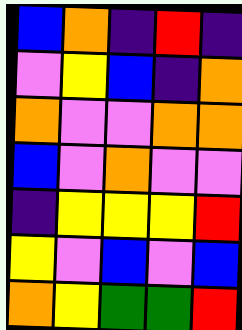[["blue", "orange", "indigo", "red", "indigo"], ["violet", "yellow", "blue", "indigo", "orange"], ["orange", "violet", "violet", "orange", "orange"], ["blue", "violet", "orange", "violet", "violet"], ["indigo", "yellow", "yellow", "yellow", "red"], ["yellow", "violet", "blue", "violet", "blue"], ["orange", "yellow", "green", "green", "red"]]